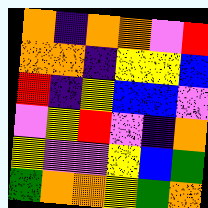[["orange", "indigo", "orange", "orange", "violet", "red"], ["orange", "orange", "indigo", "yellow", "yellow", "blue"], ["red", "indigo", "yellow", "blue", "blue", "violet"], ["violet", "yellow", "red", "violet", "indigo", "orange"], ["yellow", "violet", "violet", "yellow", "blue", "green"], ["green", "orange", "orange", "yellow", "green", "orange"]]